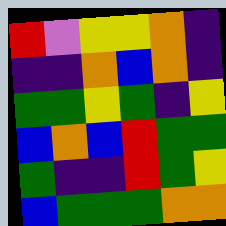[["red", "violet", "yellow", "yellow", "orange", "indigo"], ["indigo", "indigo", "orange", "blue", "orange", "indigo"], ["green", "green", "yellow", "green", "indigo", "yellow"], ["blue", "orange", "blue", "red", "green", "green"], ["green", "indigo", "indigo", "red", "green", "yellow"], ["blue", "green", "green", "green", "orange", "orange"]]